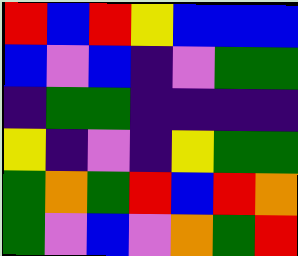[["red", "blue", "red", "yellow", "blue", "blue", "blue"], ["blue", "violet", "blue", "indigo", "violet", "green", "green"], ["indigo", "green", "green", "indigo", "indigo", "indigo", "indigo"], ["yellow", "indigo", "violet", "indigo", "yellow", "green", "green"], ["green", "orange", "green", "red", "blue", "red", "orange"], ["green", "violet", "blue", "violet", "orange", "green", "red"]]